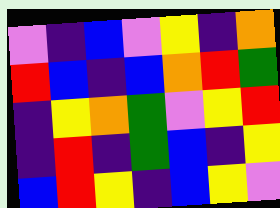[["violet", "indigo", "blue", "violet", "yellow", "indigo", "orange"], ["red", "blue", "indigo", "blue", "orange", "red", "green"], ["indigo", "yellow", "orange", "green", "violet", "yellow", "red"], ["indigo", "red", "indigo", "green", "blue", "indigo", "yellow"], ["blue", "red", "yellow", "indigo", "blue", "yellow", "violet"]]